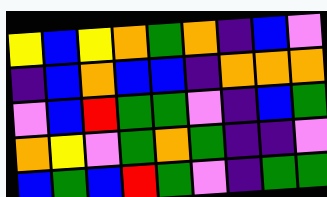[["yellow", "blue", "yellow", "orange", "green", "orange", "indigo", "blue", "violet"], ["indigo", "blue", "orange", "blue", "blue", "indigo", "orange", "orange", "orange"], ["violet", "blue", "red", "green", "green", "violet", "indigo", "blue", "green"], ["orange", "yellow", "violet", "green", "orange", "green", "indigo", "indigo", "violet"], ["blue", "green", "blue", "red", "green", "violet", "indigo", "green", "green"]]